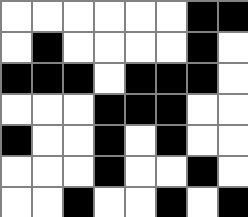[["white", "white", "white", "white", "white", "white", "black", "black"], ["white", "black", "white", "white", "white", "white", "black", "white"], ["black", "black", "black", "white", "black", "black", "black", "white"], ["white", "white", "white", "black", "black", "black", "white", "white"], ["black", "white", "white", "black", "white", "black", "white", "white"], ["white", "white", "white", "black", "white", "white", "black", "white"], ["white", "white", "black", "white", "white", "black", "white", "black"]]